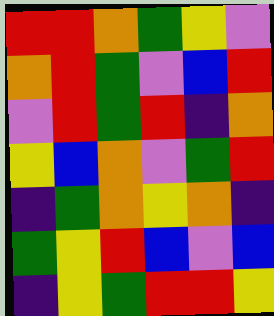[["red", "red", "orange", "green", "yellow", "violet"], ["orange", "red", "green", "violet", "blue", "red"], ["violet", "red", "green", "red", "indigo", "orange"], ["yellow", "blue", "orange", "violet", "green", "red"], ["indigo", "green", "orange", "yellow", "orange", "indigo"], ["green", "yellow", "red", "blue", "violet", "blue"], ["indigo", "yellow", "green", "red", "red", "yellow"]]